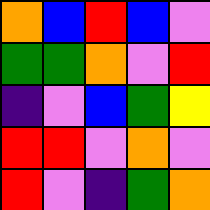[["orange", "blue", "red", "blue", "violet"], ["green", "green", "orange", "violet", "red"], ["indigo", "violet", "blue", "green", "yellow"], ["red", "red", "violet", "orange", "violet"], ["red", "violet", "indigo", "green", "orange"]]